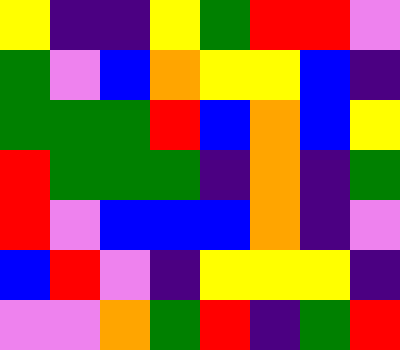[["yellow", "indigo", "indigo", "yellow", "green", "red", "red", "violet"], ["green", "violet", "blue", "orange", "yellow", "yellow", "blue", "indigo"], ["green", "green", "green", "red", "blue", "orange", "blue", "yellow"], ["red", "green", "green", "green", "indigo", "orange", "indigo", "green"], ["red", "violet", "blue", "blue", "blue", "orange", "indigo", "violet"], ["blue", "red", "violet", "indigo", "yellow", "yellow", "yellow", "indigo"], ["violet", "violet", "orange", "green", "red", "indigo", "green", "red"]]